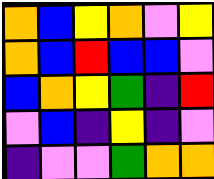[["orange", "blue", "yellow", "orange", "violet", "yellow"], ["orange", "blue", "red", "blue", "blue", "violet"], ["blue", "orange", "yellow", "green", "indigo", "red"], ["violet", "blue", "indigo", "yellow", "indigo", "violet"], ["indigo", "violet", "violet", "green", "orange", "orange"]]